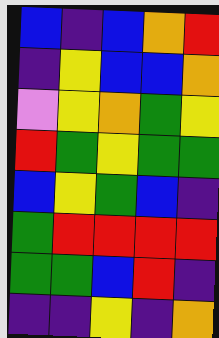[["blue", "indigo", "blue", "orange", "red"], ["indigo", "yellow", "blue", "blue", "orange"], ["violet", "yellow", "orange", "green", "yellow"], ["red", "green", "yellow", "green", "green"], ["blue", "yellow", "green", "blue", "indigo"], ["green", "red", "red", "red", "red"], ["green", "green", "blue", "red", "indigo"], ["indigo", "indigo", "yellow", "indigo", "orange"]]